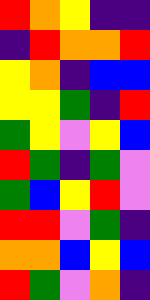[["red", "orange", "yellow", "indigo", "indigo"], ["indigo", "red", "orange", "orange", "red"], ["yellow", "orange", "indigo", "blue", "blue"], ["yellow", "yellow", "green", "indigo", "red"], ["green", "yellow", "violet", "yellow", "blue"], ["red", "green", "indigo", "green", "violet"], ["green", "blue", "yellow", "red", "violet"], ["red", "red", "violet", "green", "indigo"], ["orange", "orange", "blue", "yellow", "blue"], ["red", "green", "violet", "orange", "indigo"]]